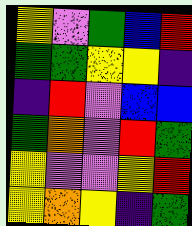[["yellow", "violet", "green", "blue", "red"], ["green", "green", "yellow", "yellow", "indigo"], ["indigo", "red", "violet", "blue", "blue"], ["green", "orange", "violet", "red", "green"], ["yellow", "violet", "violet", "yellow", "red"], ["yellow", "orange", "yellow", "indigo", "green"]]